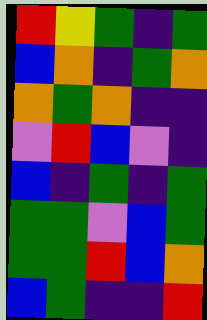[["red", "yellow", "green", "indigo", "green"], ["blue", "orange", "indigo", "green", "orange"], ["orange", "green", "orange", "indigo", "indigo"], ["violet", "red", "blue", "violet", "indigo"], ["blue", "indigo", "green", "indigo", "green"], ["green", "green", "violet", "blue", "green"], ["green", "green", "red", "blue", "orange"], ["blue", "green", "indigo", "indigo", "red"]]